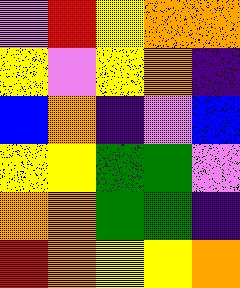[["violet", "red", "yellow", "orange", "orange"], ["yellow", "violet", "yellow", "orange", "indigo"], ["blue", "orange", "indigo", "violet", "blue"], ["yellow", "yellow", "green", "green", "violet"], ["orange", "orange", "green", "green", "indigo"], ["red", "orange", "yellow", "yellow", "orange"]]